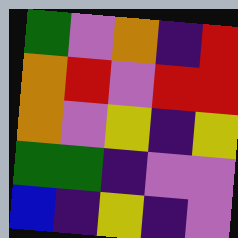[["green", "violet", "orange", "indigo", "red"], ["orange", "red", "violet", "red", "red"], ["orange", "violet", "yellow", "indigo", "yellow"], ["green", "green", "indigo", "violet", "violet"], ["blue", "indigo", "yellow", "indigo", "violet"]]